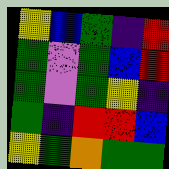[["yellow", "blue", "green", "indigo", "red"], ["green", "violet", "green", "blue", "red"], ["green", "violet", "green", "yellow", "indigo"], ["green", "indigo", "red", "red", "blue"], ["yellow", "green", "orange", "green", "green"]]